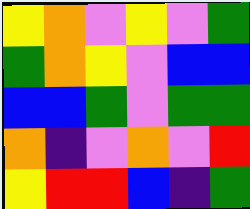[["yellow", "orange", "violet", "yellow", "violet", "green"], ["green", "orange", "yellow", "violet", "blue", "blue"], ["blue", "blue", "green", "violet", "green", "green"], ["orange", "indigo", "violet", "orange", "violet", "red"], ["yellow", "red", "red", "blue", "indigo", "green"]]